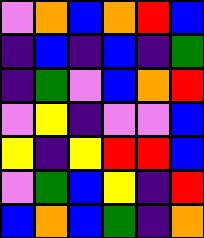[["violet", "orange", "blue", "orange", "red", "blue"], ["indigo", "blue", "indigo", "blue", "indigo", "green"], ["indigo", "green", "violet", "blue", "orange", "red"], ["violet", "yellow", "indigo", "violet", "violet", "blue"], ["yellow", "indigo", "yellow", "red", "red", "blue"], ["violet", "green", "blue", "yellow", "indigo", "red"], ["blue", "orange", "blue", "green", "indigo", "orange"]]